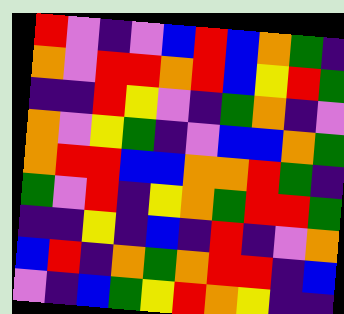[["red", "violet", "indigo", "violet", "blue", "red", "blue", "orange", "green", "indigo"], ["orange", "violet", "red", "red", "orange", "red", "blue", "yellow", "red", "green"], ["indigo", "indigo", "red", "yellow", "violet", "indigo", "green", "orange", "indigo", "violet"], ["orange", "violet", "yellow", "green", "indigo", "violet", "blue", "blue", "orange", "green"], ["orange", "red", "red", "blue", "blue", "orange", "orange", "red", "green", "indigo"], ["green", "violet", "red", "indigo", "yellow", "orange", "green", "red", "red", "green"], ["indigo", "indigo", "yellow", "indigo", "blue", "indigo", "red", "indigo", "violet", "orange"], ["blue", "red", "indigo", "orange", "green", "orange", "red", "red", "indigo", "blue"], ["violet", "indigo", "blue", "green", "yellow", "red", "orange", "yellow", "indigo", "indigo"]]